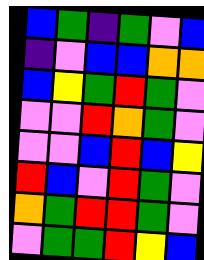[["blue", "green", "indigo", "green", "violet", "blue"], ["indigo", "violet", "blue", "blue", "orange", "orange"], ["blue", "yellow", "green", "red", "green", "violet"], ["violet", "violet", "red", "orange", "green", "violet"], ["violet", "violet", "blue", "red", "blue", "yellow"], ["red", "blue", "violet", "red", "green", "violet"], ["orange", "green", "red", "red", "green", "violet"], ["violet", "green", "green", "red", "yellow", "blue"]]